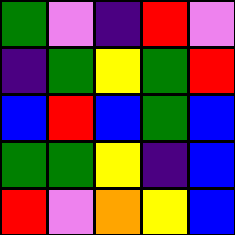[["green", "violet", "indigo", "red", "violet"], ["indigo", "green", "yellow", "green", "red"], ["blue", "red", "blue", "green", "blue"], ["green", "green", "yellow", "indigo", "blue"], ["red", "violet", "orange", "yellow", "blue"]]